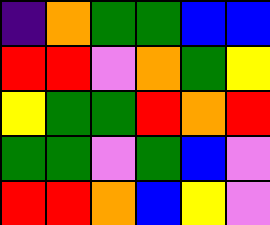[["indigo", "orange", "green", "green", "blue", "blue"], ["red", "red", "violet", "orange", "green", "yellow"], ["yellow", "green", "green", "red", "orange", "red"], ["green", "green", "violet", "green", "blue", "violet"], ["red", "red", "orange", "blue", "yellow", "violet"]]